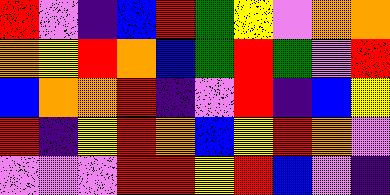[["red", "violet", "indigo", "blue", "red", "green", "yellow", "violet", "orange", "orange"], ["orange", "yellow", "red", "orange", "blue", "green", "red", "green", "violet", "red"], ["blue", "orange", "orange", "red", "indigo", "violet", "red", "indigo", "blue", "yellow"], ["red", "indigo", "yellow", "red", "orange", "blue", "yellow", "red", "orange", "violet"], ["violet", "violet", "violet", "red", "red", "yellow", "red", "blue", "violet", "indigo"]]